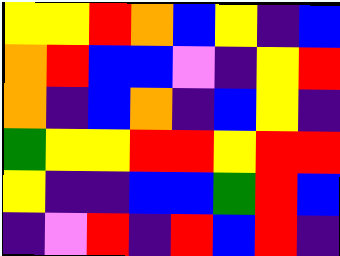[["yellow", "yellow", "red", "orange", "blue", "yellow", "indigo", "blue"], ["orange", "red", "blue", "blue", "violet", "indigo", "yellow", "red"], ["orange", "indigo", "blue", "orange", "indigo", "blue", "yellow", "indigo"], ["green", "yellow", "yellow", "red", "red", "yellow", "red", "red"], ["yellow", "indigo", "indigo", "blue", "blue", "green", "red", "blue"], ["indigo", "violet", "red", "indigo", "red", "blue", "red", "indigo"]]